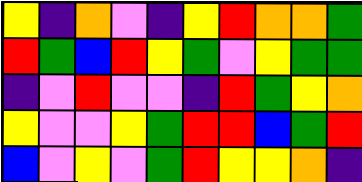[["yellow", "indigo", "orange", "violet", "indigo", "yellow", "red", "orange", "orange", "green"], ["red", "green", "blue", "red", "yellow", "green", "violet", "yellow", "green", "green"], ["indigo", "violet", "red", "violet", "violet", "indigo", "red", "green", "yellow", "orange"], ["yellow", "violet", "violet", "yellow", "green", "red", "red", "blue", "green", "red"], ["blue", "violet", "yellow", "violet", "green", "red", "yellow", "yellow", "orange", "indigo"]]